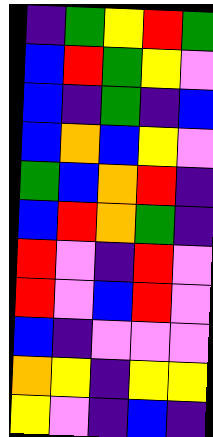[["indigo", "green", "yellow", "red", "green"], ["blue", "red", "green", "yellow", "violet"], ["blue", "indigo", "green", "indigo", "blue"], ["blue", "orange", "blue", "yellow", "violet"], ["green", "blue", "orange", "red", "indigo"], ["blue", "red", "orange", "green", "indigo"], ["red", "violet", "indigo", "red", "violet"], ["red", "violet", "blue", "red", "violet"], ["blue", "indigo", "violet", "violet", "violet"], ["orange", "yellow", "indigo", "yellow", "yellow"], ["yellow", "violet", "indigo", "blue", "indigo"]]